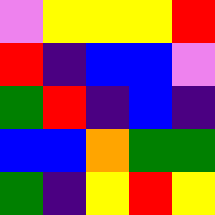[["violet", "yellow", "yellow", "yellow", "red"], ["red", "indigo", "blue", "blue", "violet"], ["green", "red", "indigo", "blue", "indigo"], ["blue", "blue", "orange", "green", "green"], ["green", "indigo", "yellow", "red", "yellow"]]